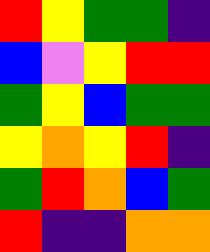[["red", "yellow", "green", "green", "indigo"], ["blue", "violet", "yellow", "red", "red"], ["green", "yellow", "blue", "green", "green"], ["yellow", "orange", "yellow", "red", "indigo"], ["green", "red", "orange", "blue", "green"], ["red", "indigo", "indigo", "orange", "orange"]]